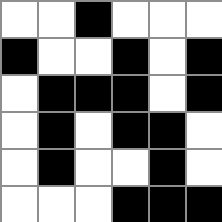[["white", "white", "black", "white", "white", "white"], ["black", "white", "white", "black", "white", "black"], ["white", "black", "black", "black", "white", "black"], ["white", "black", "white", "black", "black", "white"], ["white", "black", "white", "white", "black", "white"], ["white", "white", "white", "black", "black", "black"]]